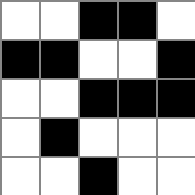[["white", "white", "black", "black", "white"], ["black", "black", "white", "white", "black"], ["white", "white", "black", "black", "black"], ["white", "black", "white", "white", "white"], ["white", "white", "black", "white", "white"]]